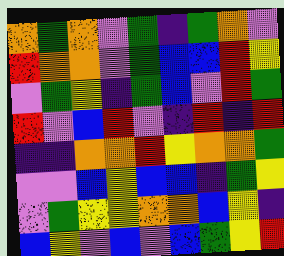[["orange", "green", "orange", "violet", "green", "indigo", "green", "orange", "violet"], ["red", "orange", "orange", "violet", "green", "blue", "blue", "red", "yellow"], ["violet", "green", "yellow", "indigo", "green", "blue", "violet", "red", "green"], ["red", "violet", "blue", "red", "violet", "indigo", "red", "indigo", "red"], ["indigo", "indigo", "orange", "orange", "red", "yellow", "orange", "orange", "green"], ["violet", "violet", "blue", "yellow", "blue", "blue", "indigo", "green", "yellow"], ["violet", "green", "yellow", "yellow", "orange", "orange", "blue", "yellow", "indigo"], ["blue", "yellow", "violet", "blue", "violet", "blue", "green", "yellow", "red"]]